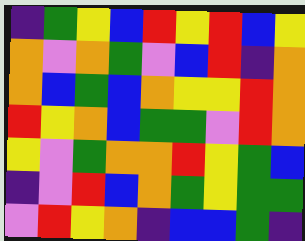[["indigo", "green", "yellow", "blue", "red", "yellow", "red", "blue", "yellow"], ["orange", "violet", "orange", "green", "violet", "blue", "red", "indigo", "orange"], ["orange", "blue", "green", "blue", "orange", "yellow", "yellow", "red", "orange"], ["red", "yellow", "orange", "blue", "green", "green", "violet", "red", "orange"], ["yellow", "violet", "green", "orange", "orange", "red", "yellow", "green", "blue"], ["indigo", "violet", "red", "blue", "orange", "green", "yellow", "green", "green"], ["violet", "red", "yellow", "orange", "indigo", "blue", "blue", "green", "indigo"]]